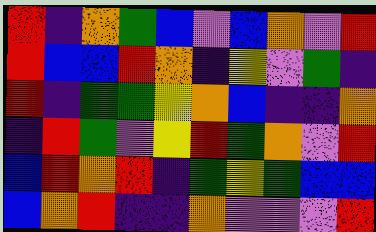[["red", "indigo", "orange", "green", "blue", "violet", "blue", "orange", "violet", "red"], ["red", "blue", "blue", "red", "orange", "indigo", "yellow", "violet", "green", "indigo"], ["red", "indigo", "green", "green", "yellow", "orange", "blue", "indigo", "indigo", "orange"], ["indigo", "red", "green", "violet", "yellow", "red", "green", "orange", "violet", "red"], ["blue", "red", "orange", "red", "indigo", "green", "yellow", "green", "blue", "blue"], ["blue", "orange", "red", "indigo", "indigo", "orange", "violet", "violet", "violet", "red"]]